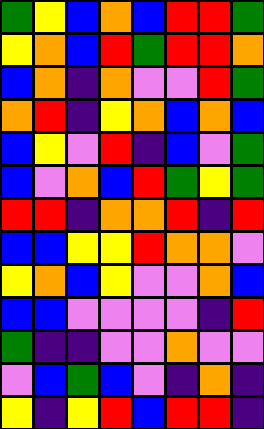[["green", "yellow", "blue", "orange", "blue", "red", "red", "green"], ["yellow", "orange", "blue", "red", "green", "red", "red", "orange"], ["blue", "orange", "indigo", "orange", "violet", "violet", "red", "green"], ["orange", "red", "indigo", "yellow", "orange", "blue", "orange", "blue"], ["blue", "yellow", "violet", "red", "indigo", "blue", "violet", "green"], ["blue", "violet", "orange", "blue", "red", "green", "yellow", "green"], ["red", "red", "indigo", "orange", "orange", "red", "indigo", "red"], ["blue", "blue", "yellow", "yellow", "red", "orange", "orange", "violet"], ["yellow", "orange", "blue", "yellow", "violet", "violet", "orange", "blue"], ["blue", "blue", "violet", "violet", "violet", "violet", "indigo", "red"], ["green", "indigo", "indigo", "violet", "violet", "orange", "violet", "violet"], ["violet", "blue", "green", "blue", "violet", "indigo", "orange", "indigo"], ["yellow", "indigo", "yellow", "red", "blue", "red", "red", "indigo"]]